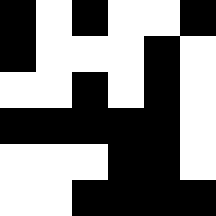[["black", "white", "black", "white", "white", "black"], ["black", "white", "white", "white", "black", "white"], ["white", "white", "black", "white", "black", "white"], ["black", "black", "black", "black", "black", "white"], ["white", "white", "white", "black", "black", "white"], ["white", "white", "black", "black", "black", "black"]]